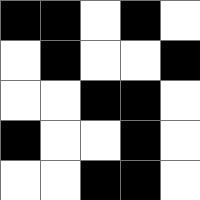[["black", "black", "white", "black", "white"], ["white", "black", "white", "white", "black"], ["white", "white", "black", "black", "white"], ["black", "white", "white", "black", "white"], ["white", "white", "black", "black", "white"]]